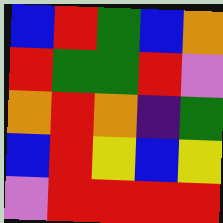[["blue", "red", "green", "blue", "orange"], ["red", "green", "green", "red", "violet"], ["orange", "red", "orange", "indigo", "green"], ["blue", "red", "yellow", "blue", "yellow"], ["violet", "red", "red", "red", "red"]]